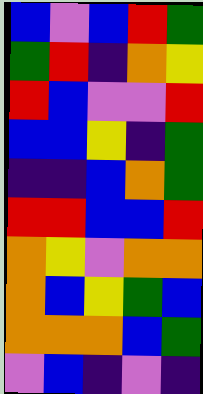[["blue", "violet", "blue", "red", "green"], ["green", "red", "indigo", "orange", "yellow"], ["red", "blue", "violet", "violet", "red"], ["blue", "blue", "yellow", "indigo", "green"], ["indigo", "indigo", "blue", "orange", "green"], ["red", "red", "blue", "blue", "red"], ["orange", "yellow", "violet", "orange", "orange"], ["orange", "blue", "yellow", "green", "blue"], ["orange", "orange", "orange", "blue", "green"], ["violet", "blue", "indigo", "violet", "indigo"]]